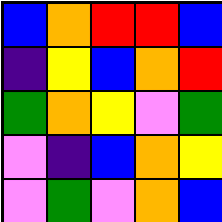[["blue", "orange", "red", "red", "blue"], ["indigo", "yellow", "blue", "orange", "red"], ["green", "orange", "yellow", "violet", "green"], ["violet", "indigo", "blue", "orange", "yellow"], ["violet", "green", "violet", "orange", "blue"]]